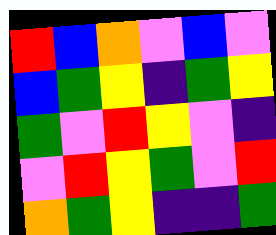[["red", "blue", "orange", "violet", "blue", "violet"], ["blue", "green", "yellow", "indigo", "green", "yellow"], ["green", "violet", "red", "yellow", "violet", "indigo"], ["violet", "red", "yellow", "green", "violet", "red"], ["orange", "green", "yellow", "indigo", "indigo", "green"]]